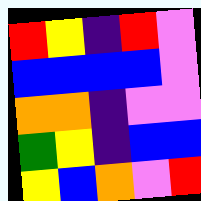[["red", "yellow", "indigo", "red", "violet"], ["blue", "blue", "blue", "blue", "violet"], ["orange", "orange", "indigo", "violet", "violet"], ["green", "yellow", "indigo", "blue", "blue"], ["yellow", "blue", "orange", "violet", "red"]]